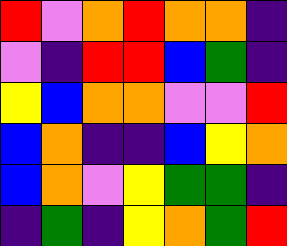[["red", "violet", "orange", "red", "orange", "orange", "indigo"], ["violet", "indigo", "red", "red", "blue", "green", "indigo"], ["yellow", "blue", "orange", "orange", "violet", "violet", "red"], ["blue", "orange", "indigo", "indigo", "blue", "yellow", "orange"], ["blue", "orange", "violet", "yellow", "green", "green", "indigo"], ["indigo", "green", "indigo", "yellow", "orange", "green", "red"]]